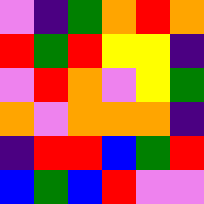[["violet", "indigo", "green", "orange", "red", "orange"], ["red", "green", "red", "yellow", "yellow", "indigo"], ["violet", "red", "orange", "violet", "yellow", "green"], ["orange", "violet", "orange", "orange", "orange", "indigo"], ["indigo", "red", "red", "blue", "green", "red"], ["blue", "green", "blue", "red", "violet", "violet"]]